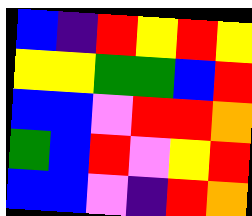[["blue", "indigo", "red", "yellow", "red", "yellow"], ["yellow", "yellow", "green", "green", "blue", "red"], ["blue", "blue", "violet", "red", "red", "orange"], ["green", "blue", "red", "violet", "yellow", "red"], ["blue", "blue", "violet", "indigo", "red", "orange"]]